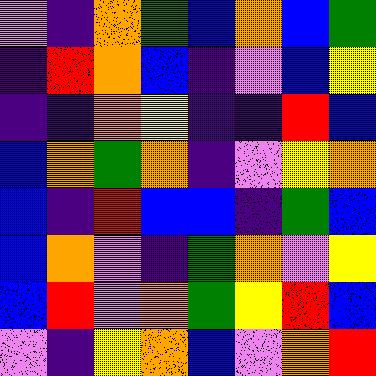[["violet", "indigo", "orange", "green", "blue", "orange", "blue", "green"], ["indigo", "red", "orange", "blue", "indigo", "violet", "blue", "yellow"], ["indigo", "indigo", "orange", "yellow", "indigo", "indigo", "red", "blue"], ["blue", "orange", "green", "orange", "indigo", "violet", "yellow", "orange"], ["blue", "indigo", "red", "blue", "blue", "indigo", "green", "blue"], ["blue", "orange", "violet", "indigo", "green", "orange", "violet", "yellow"], ["blue", "red", "violet", "orange", "green", "yellow", "red", "blue"], ["violet", "indigo", "yellow", "orange", "blue", "violet", "orange", "red"]]